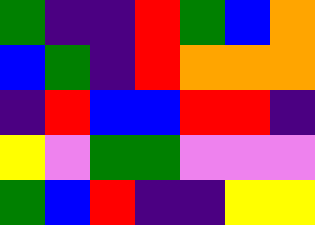[["green", "indigo", "indigo", "red", "green", "blue", "orange"], ["blue", "green", "indigo", "red", "orange", "orange", "orange"], ["indigo", "red", "blue", "blue", "red", "red", "indigo"], ["yellow", "violet", "green", "green", "violet", "violet", "violet"], ["green", "blue", "red", "indigo", "indigo", "yellow", "yellow"]]